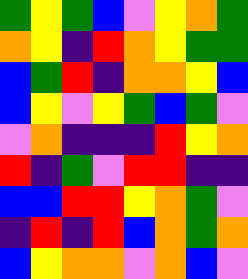[["green", "yellow", "green", "blue", "violet", "yellow", "orange", "green"], ["orange", "yellow", "indigo", "red", "orange", "yellow", "green", "green"], ["blue", "green", "red", "indigo", "orange", "orange", "yellow", "blue"], ["blue", "yellow", "violet", "yellow", "green", "blue", "green", "violet"], ["violet", "orange", "indigo", "indigo", "indigo", "red", "yellow", "orange"], ["red", "indigo", "green", "violet", "red", "red", "indigo", "indigo"], ["blue", "blue", "red", "red", "yellow", "orange", "green", "violet"], ["indigo", "red", "indigo", "red", "blue", "orange", "green", "orange"], ["blue", "yellow", "orange", "orange", "violet", "orange", "blue", "violet"]]